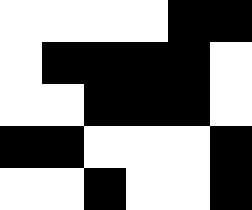[["white", "white", "white", "white", "black", "black"], ["white", "black", "black", "black", "black", "white"], ["white", "white", "black", "black", "black", "white"], ["black", "black", "white", "white", "white", "black"], ["white", "white", "black", "white", "white", "black"]]